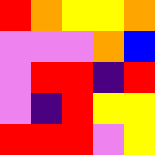[["red", "orange", "yellow", "yellow", "orange"], ["violet", "violet", "violet", "orange", "blue"], ["violet", "red", "red", "indigo", "red"], ["violet", "indigo", "red", "yellow", "yellow"], ["red", "red", "red", "violet", "yellow"]]